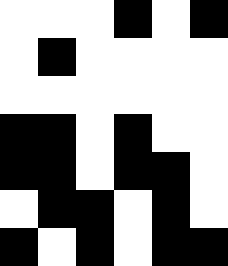[["white", "white", "white", "black", "white", "black"], ["white", "black", "white", "white", "white", "white"], ["white", "white", "white", "white", "white", "white"], ["black", "black", "white", "black", "white", "white"], ["black", "black", "white", "black", "black", "white"], ["white", "black", "black", "white", "black", "white"], ["black", "white", "black", "white", "black", "black"]]